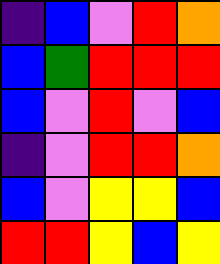[["indigo", "blue", "violet", "red", "orange"], ["blue", "green", "red", "red", "red"], ["blue", "violet", "red", "violet", "blue"], ["indigo", "violet", "red", "red", "orange"], ["blue", "violet", "yellow", "yellow", "blue"], ["red", "red", "yellow", "blue", "yellow"]]